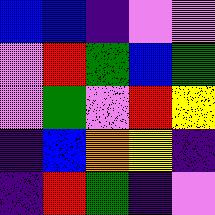[["blue", "blue", "indigo", "violet", "violet"], ["violet", "red", "green", "blue", "green"], ["violet", "green", "violet", "red", "yellow"], ["indigo", "blue", "orange", "yellow", "indigo"], ["indigo", "red", "green", "indigo", "violet"]]